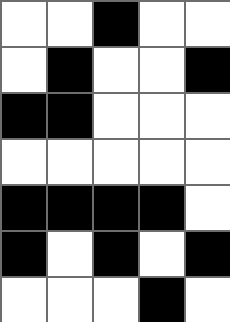[["white", "white", "black", "white", "white"], ["white", "black", "white", "white", "black"], ["black", "black", "white", "white", "white"], ["white", "white", "white", "white", "white"], ["black", "black", "black", "black", "white"], ["black", "white", "black", "white", "black"], ["white", "white", "white", "black", "white"]]